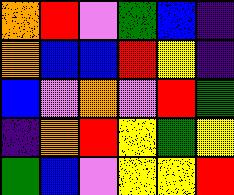[["orange", "red", "violet", "green", "blue", "indigo"], ["orange", "blue", "blue", "red", "yellow", "indigo"], ["blue", "violet", "orange", "violet", "red", "green"], ["indigo", "orange", "red", "yellow", "green", "yellow"], ["green", "blue", "violet", "yellow", "yellow", "red"]]